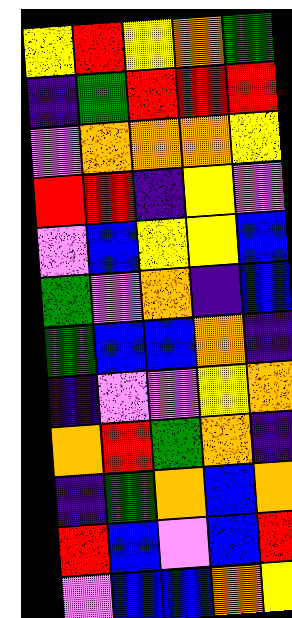[["yellow", "red", "yellow", "orange", "green"], ["indigo", "green", "red", "red", "red"], ["violet", "orange", "orange", "orange", "yellow"], ["red", "red", "indigo", "yellow", "violet"], ["violet", "blue", "yellow", "yellow", "blue"], ["green", "violet", "orange", "indigo", "blue"], ["green", "blue", "blue", "orange", "indigo"], ["indigo", "violet", "violet", "yellow", "orange"], ["orange", "red", "green", "orange", "indigo"], ["indigo", "green", "orange", "blue", "orange"], ["red", "blue", "violet", "blue", "red"], ["violet", "blue", "blue", "orange", "yellow"]]